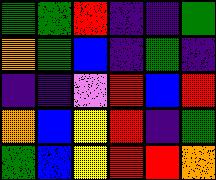[["green", "green", "red", "indigo", "indigo", "green"], ["orange", "green", "blue", "indigo", "green", "indigo"], ["indigo", "indigo", "violet", "red", "blue", "red"], ["orange", "blue", "yellow", "red", "indigo", "green"], ["green", "blue", "yellow", "red", "red", "orange"]]